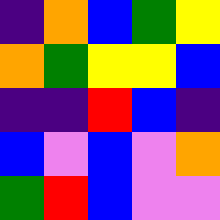[["indigo", "orange", "blue", "green", "yellow"], ["orange", "green", "yellow", "yellow", "blue"], ["indigo", "indigo", "red", "blue", "indigo"], ["blue", "violet", "blue", "violet", "orange"], ["green", "red", "blue", "violet", "violet"]]